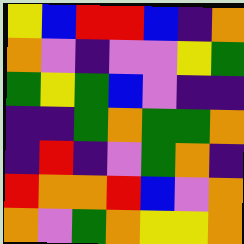[["yellow", "blue", "red", "red", "blue", "indigo", "orange"], ["orange", "violet", "indigo", "violet", "violet", "yellow", "green"], ["green", "yellow", "green", "blue", "violet", "indigo", "indigo"], ["indigo", "indigo", "green", "orange", "green", "green", "orange"], ["indigo", "red", "indigo", "violet", "green", "orange", "indigo"], ["red", "orange", "orange", "red", "blue", "violet", "orange"], ["orange", "violet", "green", "orange", "yellow", "yellow", "orange"]]